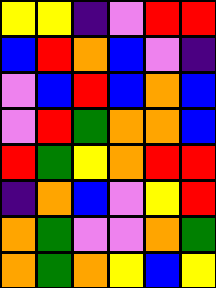[["yellow", "yellow", "indigo", "violet", "red", "red"], ["blue", "red", "orange", "blue", "violet", "indigo"], ["violet", "blue", "red", "blue", "orange", "blue"], ["violet", "red", "green", "orange", "orange", "blue"], ["red", "green", "yellow", "orange", "red", "red"], ["indigo", "orange", "blue", "violet", "yellow", "red"], ["orange", "green", "violet", "violet", "orange", "green"], ["orange", "green", "orange", "yellow", "blue", "yellow"]]